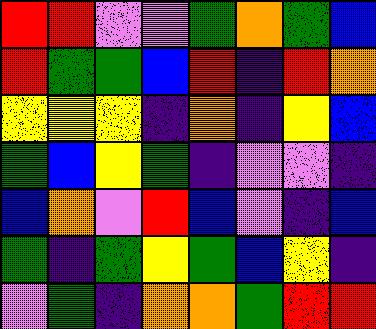[["red", "red", "violet", "violet", "green", "orange", "green", "blue"], ["red", "green", "green", "blue", "red", "indigo", "red", "orange"], ["yellow", "yellow", "yellow", "indigo", "orange", "indigo", "yellow", "blue"], ["green", "blue", "yellow", "green", "indigo", "violet", "violet", "indigo"], ["blue", "orange", "violet", "red", "blue", "violet", "indigo", "blue"], ["green", "indigo", "green", "yellow", "green", "blue", "yellow", "indigo"], ["violet", "green", "indigo", "orange", "orange", "green", "red", "red"]]